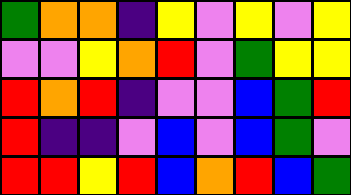[["green", "orange", "orange", "indigo", "yellow", "violet", "yellow", "violet", "yellow"], ["violet", "violet", "yellow", "orange", "red", "violet", "green", "yellow", "yellow"], ["red", "orange", "red", "indigo", "violet", "violet", "blue", "green", "red"], ["red", "indigo", "indigo", "violet", "blue", "violet", "blue", "green", "violet"], ["red", "red", "yellow", "red", "blue", "orange", "red", "blue", "green"]]